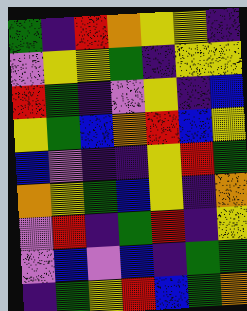[["green", "indigo", "red", "orange", "yellow", "yellow", "indigo"], ["violet", "yellow", "yellow", "green", "indigo", "yellow", "yellow"], ["red", "green", "indigo", "violet", "yellow", "indigo", "blue"], ["yellow", "green", "blue", "orange", "red", "blue", "yellow"], ["blue", "violet", "indigo", "indigo", "yellow", "red", "green"], ["orange", "yellow", "green", "blue", "yellow", "indigo", "orange"], ["violet", "red", "indigo", "green", "red", "indigo", "yellow"], ["violet", "blue", "violet", "blue", "indigo", "green", "green"], ["indigo", "green", "yellow", "red", "blue", "green", "orange"]]